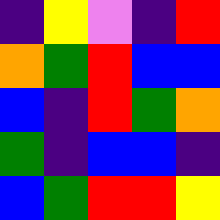[["indigo", "yellow", "violet", "indigo", "red"], ["orange", "green", "red", "blue", "blue"], ["blue", "indigo", "red", "green", "orange"], ["green", "indigo", "blue", "blue", "indigo"], ["blue", "green", "red", "red", "yellow"]]